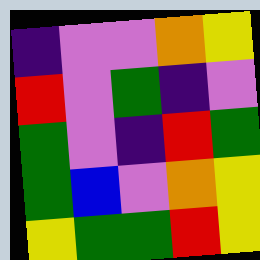[["indigo", "violet", "violet", "orange", "yellow"], ["red", "violet", "green", "indigo", "violet"], ["green", "violet", "indigo", "red", "green"], ["green", "blue", "violet", "orange", "yellow"], ["yellow", "green", "green", "red", "yellow"]]